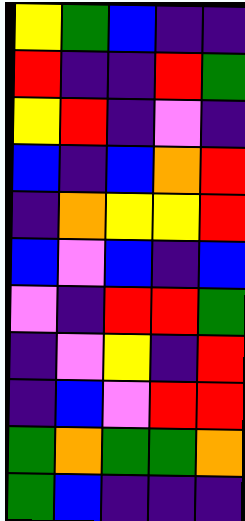[["yellow", "green", "blue", "indigo", "indigo"], ["red", "indigo", "indigo", "red", "green"], ["yellow", "red", "indigo", "violet", "indigo"], ["blue", "indigo", "blue", "orange", "red"], ["indigo", "orange", "yellow", "yellow", "red"], ["blue", "violet", "blue", "indigo", "blue"], ["violet", "indigo", "red", "red", "green"], ["indigo", "violet", "yellow", "indigo", "red"], ["indigo", "blue", "violet", "red", "red"], ["green", "orange", "green", "green", "orange"], ["green", "blue", "indigo", "indigo", "indigo"]]